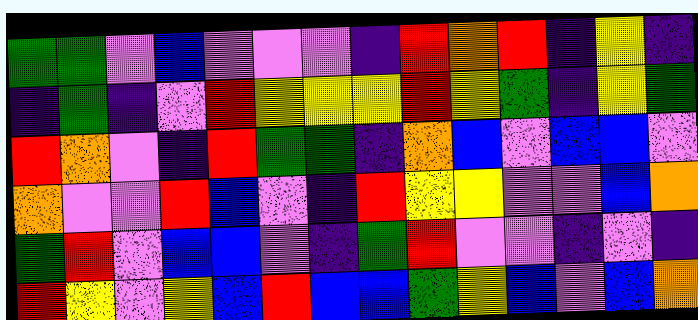[["green", "green", "violet", "blue", "violet", "violet", "violet", "indigo", "red", "orange", "red", "indigo", "yellow", "indigo"], ["indigo", "green", "indigo", "violet", "red", "yellow", "yellow", "yellow", "red", "yellow", "green", "indigo", "yellow", "green"], ["red", "orange", "violet", "indigo", "red", "green", "green", "indigo", "orange", "blue", "violet", "blue", "blue", "violet"], ["orange", "violet", "violet", "red", "blue", "violet", "indigo", "red", "yellow", "yellow", "violet", "violet", "blue", "orange"], ["green", "red", "violet", "blue", "blue", "violet", "indigo", "green", "red", "violet", "violet", "indigo", "violet", "indigo"], ["red", "yellow", "violet", "yellow", "blue", "red", "blue", "blue", "green", "yellow", "blue", "violet", "blue", "orange"]]